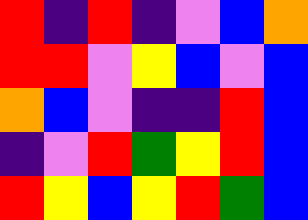[["red", "indigo", "red", "indigo", "violet", "blue", "orange"], ["red", "red", "violet", "yellow", "blue", "violet", "blue"], ["orange", "blue", "violet", "indigo", "indigo", "red", "blue"], ["indigo", "violet", "red", "green", "yellow", "red", "blue"], ["red", "yellow", "blue", "yellow", "red", "green", "blue"]]